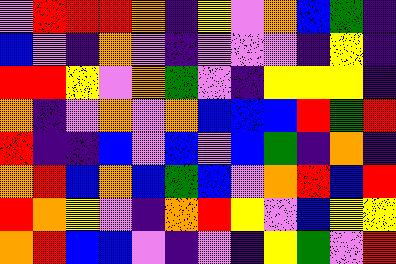[["violet", "red", "red", "red", "orange", "indigo", "yellow", "violet", "orange", "blue", "green", "indigo"], ["blue", "violet", "indigo", "orange", "violet", "indigo", "violet", "violet", "violet", "indigo", "yellow", "indigo"], ["red", "red", "yellow", "violet", "orange", "green", "violet", "indigo", "yellow", "yellow", "yellow", "indigo"], ["orange", "indigo", "violet", "orange", "violet", "orange", "blue", "blue", "blue", "red", "green", "red"], ["red", "indigo", "indigo", "blue", "violet", "blue", "violet", "blue", "green", "indigo", "orange", "indigo"], ["orange", "red", "blue", "orange", "blue", "green", "blue", "violet", "orange", "red", "blue", "red"], ["red", "orange", "yellow", "violet", "indigo", "orange", "red", "yellow", "violet", "blue", "yellow", "yellow"], ["orange", "red", "blue", "blue", "violet", "indigo", "violet", "indigo", "yellow", "green", "violet", "red"]]